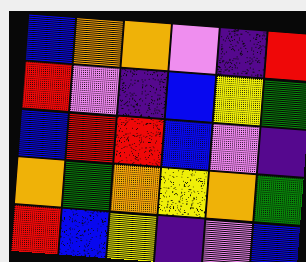[["blue", "orange", "orange", "violet", "indigo", "red"], ["red", "violet", "indigo", "blue", "yellow", "green"], ["blue", "red", "red", "blue", "violet", "indigo"], ["orange", "green", "orange", "yellow", "orange", "green"], ["red", "blue", "yellow", "indigo", "violet", "blue"]]